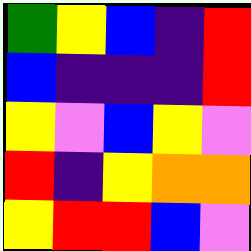[["green", "yellow", "blue", "indigo", "red"], ["blue", "indigo", "indigo", "indigo", "red"], ["yellow", "violet", "blue", "yellow", "violet"], ["red", "indigo", "yellow", "orange", "orange"], ["yellow", "red", "red", "blue", "violet"]]